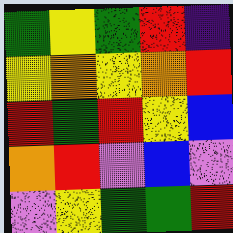[["green", "yellow", "green", "red", "indigo"], ["yellow", "orange", "yellow", "orange", "red"], ["red", "green", "red", "yellow", "blue"], ["orange", "red", "violet", "blue", "violet"], ["violet", "yellow", "green", "green", "red"]]